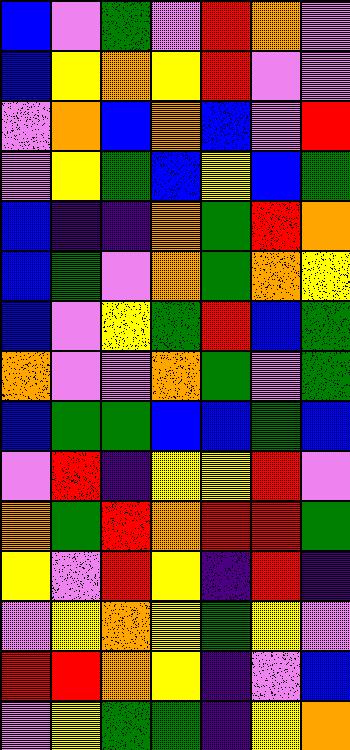[["blue", "violet", "green", "violet", "red", "orange", "violet"], ["blue", "yellow", "orange", "yellow", "red", "violet", "violet"], ["violet", "orange", "blue", "orange", "blue", "violet", "red"], ["violet", "yellow", "green", "blue", "yellow", "blue", "green"], ["blue", "indigo", "indigo", "orange", "green", "red", "orange"], ["blue", "green", "violet", "orange", "green", "orange", "yellow"], ["blue", "violet", "yellow", "green", "red", "blue", "green"], ["orange", "violet", "violet", "orange", "green", "violet", "green"], ["blue", "green", "green", "blue", "blue", "green", "blue"], ["violet", "red", "indigo", "yellow", "yellow", "red", "violet"], ["orange", "green", "red", "orange", "red", "red", "green"], ["yellow", "violet", "red", "yellow", "indigo", "red", "indigo"], ["violet", "yellow", "orange", "yellow", "green", "yellow", "violet"], ["red", "red", "orange", "yellow", "indigo", "violet", "blue"], ["violet", "yellow", "green", "green", "indigo", "yellow", "orange"]]